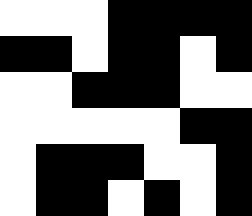[["white", "white", "white", "black", "black", "black", "black"], ["black", "black", "white", "black", "black", "white", "black"], ["white", "white", "black", "black", "black", "white", "white"], ["white", "white", "white", "white", "white", "black", "black"], ["white", "black", "black", "black", "white", "white", "black"], ["white", "black", "black", "white", "black", "white", "black"]]